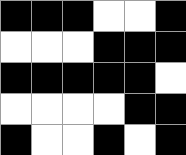[["black", "black", "black", "white", "white", "black"], ["white", "white", "white", "black", "black", "black"], ["black", "black", "black", "black", "black", "white"], ["white", "white", "white", "white", "black", "black"], ["black", "white", "white", "black", "white", "black"]]